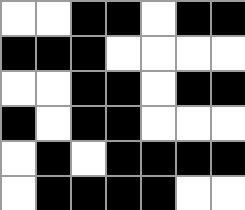[["white", "white", "black", "black", "white", "black", "black"], ["black", "black", "black", "white", "white", "white", "white"], ["white", "white", "black", "black", "white", "black", "black"], ["black", "white", "black", "black", "white", "white", "white"], ["white", "black", "white", "black", "black", "black", "black"], ["white", "black", "black", "black", "black", "white", "white"]]